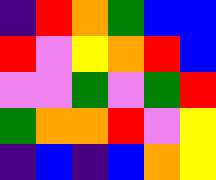[["indigo", "red", "orange", "green", "blue", "blue"], ["red", "violet", "yellow", "orange", "red", "blue"], ["violet", "violet", "green", "violet", "green", "red"], ["green", "orange", "orange", "red", "violet", "yellow"], ["indigo", "blue", "indigo", "blue", "orange", "yellow"]]